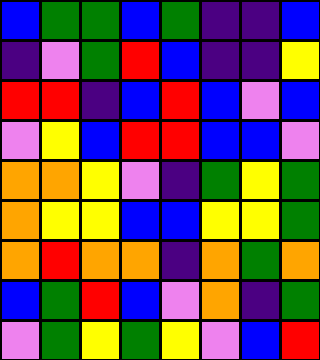[["blue", "green", "green", "blue", "green", "indigo", "indigo", "blue"], ["indigo", "violet", "green", "red", "blue", "indigo", "indigo", "yellow"], ["red", "red", "indigo", "blue", "red", "blue", "violet", "blue"], ["violet", "yellow", "blue", "red", "red", "blue", "blue", "violet"], ["orange", "orange", "yellow", "violet", "indigo", "green", "yellow", "green"], ["orange", "yellow", "yellow", "blue", "blue", "yellow", "yellow", "green"], ["orange", "red", "orange", "orange", "indigo", "orange", "green", "orange"], ["blue", "green", "red", "blue", "violet", "orange", "indigo", "green"], ["violet", "green", "yellow", "green", "yellow", "violet", "blue", "red"]]